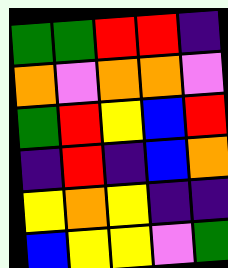[["green", "green", "red", "red", "indigo"], ["orange", "violet", "orange", "orange", "violet"], ["green", "red", "yellow", "blue", "red"], ["indigo", "red", "indigo", "blue", "orange"], ["yellow", "orange", "yellow", "indigo", "indigo"], ["blue", "yellow", "yellow", "violet", "green"]]